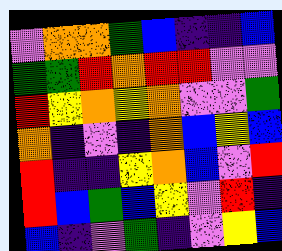[["violet", "orange", "orange", "green", "blue", "indigo", "indigo", "blue"], ["green", "green", "red", "orange", "red", "red", "violet", "violet"], ["red", "yellow", "orange", "yellow", "orange", "violet", "violet", "green"], ["orange", "indigo", "violet", "indigo", "orange", "blue", "yellow", "blue"], ["red", "indigo", "indigo", "yellow", "orange", "blue", "violet", "red"], ["red", "blue", "green", "blue", "yellow", "violet", "red", "indigo"], ["blue", "indigo", "violet", "green", "indigo", "violet", "yellow", "blue"]]